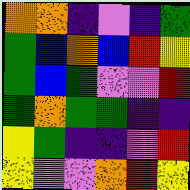[["orange", "orange", "indigo", "violet", "indigo", "green"], ["green", "blue", "orange", "blue", "red", "yellow"], ["green", "blue", "green", "violet", "violet", "red"], ["green", "orange", "green", "green", "indigo", "indigo"], ["yellow", "green", "indigo", "indigo", "violet", "red"], ["yellow", "violet", "violet", "orange", "red", "yellow"]]